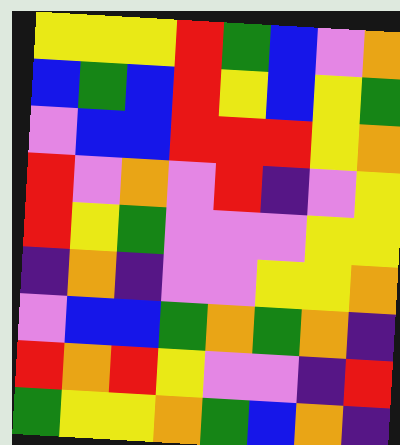[["yellow", "yellow", "yellow", "red", "green", "blue", "violet", "orange"], ["blue", "green", "blue", "red", "yellow", "blue", "yellow", "green"], ["violet", "blue", "blue", "red", "red", "red", "yellow", "orange"], ["red", "violet", "orange", "violet", "red", "indigo", "violet", "yellow"], ["red", "yellow", "green", "violet", "violet", "violet", "yellow", "yellow"], ["indigo", "orange", "indigo", "violet", "violet", "yellow", "yellow", "orange"], ["violet", "blue", "blue", "green", "orange", "green", "orange", "indigo"], ["red", "orange", "red", "yellow", "violet", "violet", "indigo", "red"], ["green", "yellow", "yellow", "orange", "green", "blue", "orange", "indigo"]]